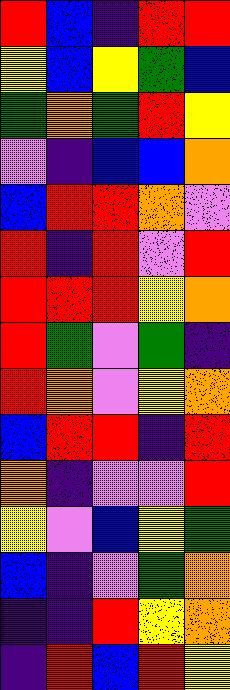[["red", "blue", "indigo", "red", "red"], ["yellow", "blue", "yellow", "green", "blue"], ["green", "orange", "green", "red", "yellow"], ["violet", "indigo", "blue", "blue", "orange"], ["blue", "red", "red", "orange", "violet"], ["red", "indigo", "red", "violet", "red"], ["red", "red", "red", "yellow", "orange"], ["red", "green", "violet", "green", "indigo"], ["red", "orange", "violet", "yellow", "orange"], ["blue", "red", "red", "indigo", "red"], ["orange", "indigo", "violet", "violet", "red"], ["yellow", "violet", "blue", "yellow", "green"], ["blue", "indigo", "violet", "green", "orange"], ["indigo", "indigo", "red", "yellow", "orange"], ["indigo", "red", "blue", "red", "yellow"]]